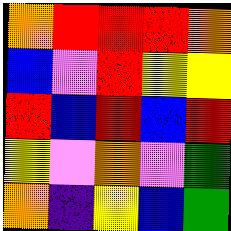[["orange", "red", "red", "red", "orange"], ["blue", "violet", "red", "yellow", "yellow"], ["red", "blue", "red", "blue", "red"], ["yellow", "violet", "orange", "violet", "green"], ["orange", "indigo", "yellow", "blue", "green"]]